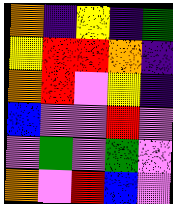[["orange", "indigo", "yellow", "indigo", "green"], ["yellow", "red", "red", "orange", "indigo"], ["orange", "red", "violet", "yellow", "indigo"], ["blue", "violet", "violet", "red", "violet"], ["violet", "green", "violet", "green", "violet"], ["orange", "violet", "red", "blue", "violet"]]